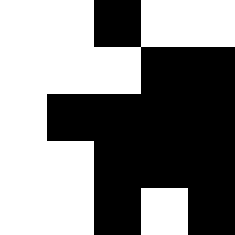[["white", "white", "black", "white", "white"], ["white", "white", "white", "black", "black"], ["white", "black", "black", "black", "black"], ["white", "white", "black", "black", "black"], ["white", "white", "black", "white", "black"]]